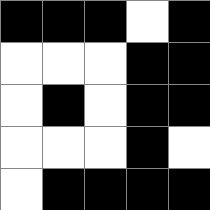[["black", "black", "black", "white", "black"], ["white", "white", "white", "black", "black"], ["white", "black", "white", "black", "black"], ["white", "white", "white", "black", "white"], ["white", "black", "black", "black", "black"]]